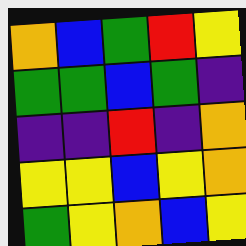[["orange", "blue", "green", "red", "yellow"], ["green", "green", "blue", "green", "indigo"], ["indigo", "indigo", "red", "indigo", "orange"], ["yellow", "yellow", "blue", "yellow", "orange"], ["green", "yellow", "orange", "blue", "yellow"]]